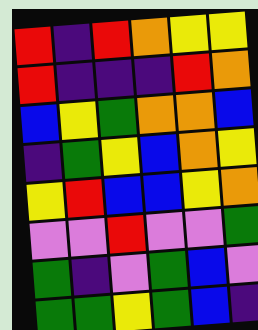[["red", "indigo", "red", "orange", "yellow", "yellow"], ["red", "indigo", "indigo", "indigo", "red", "orange"], ["blue", "yellow", "green", "orange", "orange", "blue"], ["indigo", "green", "yellow", "blue", "orange", "yellow"], ["yellow", "red", "blue", "blue", "yellow", "orange"], ["violet", "violet", "red", "violet", "violet", "green"], ["green", "indigo", "violet", "green", "blue", "violet"], ["green", "green", "yellow", "green", "blue", "indigo"]]